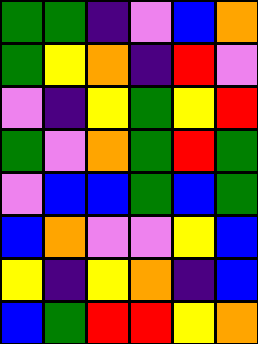[["green", "green", "indigo", "violet", "blue", "orange"], ["green", "yellow", "orange", "indigo", "red", "violet"], ["violet", "indigo", "yellow", "green", "yellow", "red"], ["green", "violet", "orange", "green", "red", "green"], ["violet", "blue", "blue", "green", "blue", "green"], ["blue", "orange", "violet", "violet", "yellow", "blue"], ["yellow", "indigo", "yellow", "orange", "indigo", "blue"], ["blue", "green", "red", "red", "yellow", "orange"]]